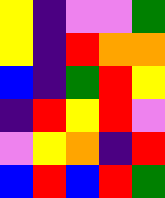[["yellow", "indigo", "violet", "violet", "green"], ["yellow", "indigo", "red", "orange", "orange"], ["blue", "indigo", "green", "red", "yellow"], ["indigo", "red", "yellow", "red", "violet"], ["violet", "yellow", "orange", "indigo", "red"], ["blue", "red", "blue", "red", "green"]]